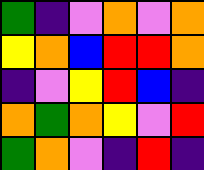[["green", "indigo", "violet", "orange", "violet", "orange"], ["yellow", "orange", "blue", "red", "red", "orange"], ["indigo", "violet", "yellow", "red", "blue", "indigo"], ["orange", "green", "orange", "yellow", "violet", "red"], ["green", "orange", "violet", "indigo", "red", "indigo"]]